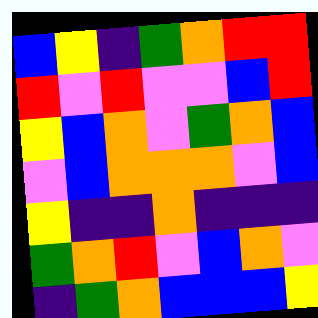[["blue", "yellow", "indigo", "green", "orange", "red", "red"], ["red", "violet", "red", "violet", "violet", "blue", "red"], ["yellow", "blue", "orange", "violet", "green", "orange", "blue"], ["violet", "blue", "orange", "orange", "orange", "violet", "blue"], ["yellow", "indigo", "indigo", "orange", "indigo", "indigo", "indigo"], ["green", "orange", "red", "violet", "blue", "orange", "violet"], ["indigo", "green", "orange", "blue", "blue", "blue", "yellow"]]